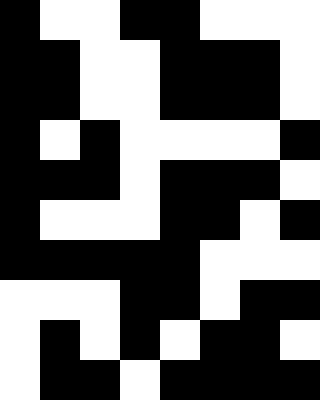[["black", "white", "white", "black", "black", "white", "white", "white"], ["black", "black", "white", "white", "black", "black", "black", "white"], ["black", "black", "white", "white", "black", "black", "black", "white"], ["black", "white", "black", "white", "white", "white", "white", "black"], ["black", "black", "black", "white", "black", "black", "black", "white"], ["black", "white", "white", "white", "black", "black", "white", "black"], ["black", "black", "black", "black", "black", "white", "white", "white"], ["white", "white", "white", "black", "black", "white", "black", "black"], ["white", "black", "white", "black", "white", "black", "black", "white"], ["white", "black", "black", "white", "black", "black", "black", "black"]]